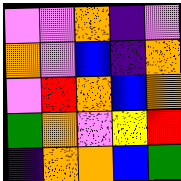[["violet", "violet", "orange", "indigo", "violet"], ["orange", "violet", "blue", "indigo", "orange"], ["violet", "red", "orange", "blue", "orange"], ["green", "orange", "violet", "yellow", "red"], ["indigo", "orange", "orange", "blue", "green"]]